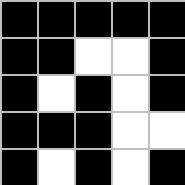[["black", "black", "black", "black", "black"], ["black", "black", "white", "white", "black"], ["black", "white", "black", "white", "black"], ["black", "black", "black", "white", "white"], ["black", "white", "black", "white", "black"]]